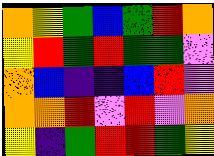[["orange", "yellow", "green", "blue", "green", "red", "orange"], ["yellow", "red", "green", "red", "green", "green", "violet"], ["orange", "blue", "indigo", "indigo", "blue", "red", "violet"], ["orange", "orange", "red", "violet", "red", "violet", "orange"], ["yellow", "indigo", "green", "red", "red", "green", "yellow"]]